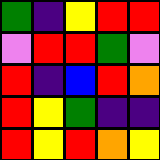[["green", "indigo", "yellow", "red", "red"], ["violet", "red", "red", "green", "violet"], ["red", "indigo", "blue", "red", "orange"], ["red", "yellow", "green", "indigo", "indigo"], ["red", "yellow", "red", "orange", "yellow"]]